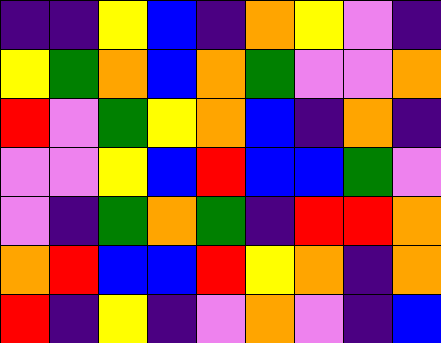[["indigo", "indigo", "yellow", "blue", "indigo", "orange", "yellow", "violet", "indigo"], ["yellow", "green", "orange", "blue", "orange", "green", "violet", "violet", "orange"], ["red", "violet", "green", "yellow", "orange", "blue", "indigo", "orange", "indigo"], ["violet", "violet", "yellow", "blue", "red", "blue", "blue", "green", "violet"], ["violet", "indigo", "green", "orange", "green", "indigo", "red", "red", "orange"], ["orange", "red", "blue", "blue", "red", "yellow", "orange", "indigo", "orange"], ["red", "indigo", "yellow", "indigo", "violet", "orange", "violet", "indigo", "blue"]]